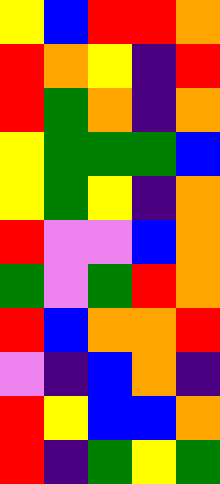[["yellow", "blue", "red", "red", "orange"], ["red", "orange", "yellow", "indigo", "red"], ["red", "green", "orange", "indigo", "orange"], ["yellow", "green", "green", "green", "blue"], ["yellow", "green", "yellow", "indigo", "orange"], ["red", "violet", "violet", "blue", "orange"], ["green", "violet", "green", "red", "orange"], ["red", "blue", "orange", "orange", "red"], ["violet", "indigo", "blue", "orange", "indigo"], ["red", "yellow", "blue", "blue", "orange"], ["red", "indigo", "green", "yellow", "green"]]